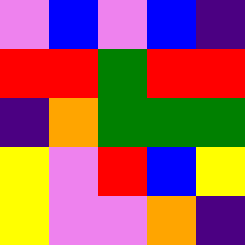[["violet", "blue", "violet", "blue", "indigo"], ["red", "red", "green", "red", "red"], ["indigo", "orange", "green", "green", "green"], ["yellow", "violet", "red", "blue", "yellow"], ["yellow", "violet", "violet", "orange", "indigo"]]